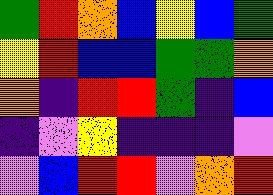[["green", "red", "orange", "blue", "yellow", "blue", "green"], ["yellow", "red", "blue", "blue", "green", "green", "orange"], ["orange", "indigo", "red", "red", "green", "indigo", "blue"], ["indigo", "violet", "yellow", "indigo", "indigo", "indigo", "violet"], ["violet", "blue", "red", "red", "violet", "orange", "red"]]